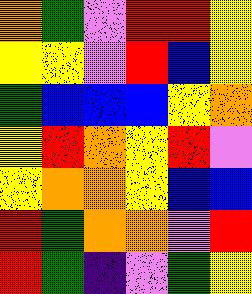[["orange", "green", "violet", "red", "red", "yellow"], ["yellow", "yellow", "violet", "red", "blue", "yellow"], ["green", "blue", "blue", "blue", "yellow", "orange"], ["yellow", "red", "orange", "yellow", "red", "violet"], ["yellow", "orange", "orange", "yellow", "blue", "blue"], ["red", "green", "orange", "orange", "violet", "red"], ["red", "green", "indigo", "violet", "green", "yellow"]]